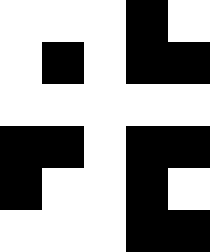[["white", "white", "white", "black", "white"], ["white", "black", "white", "black", "black"], ["white", "white", "white", "white", "white"], ["black", "black", "white", "black", "black"], ["black", "white", "white", "black", "white"], ["white", "white", "white", "black", "black"]]